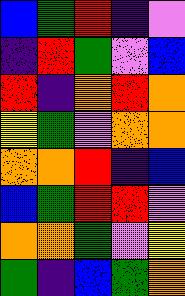[["blue", "green", "red", "indigo", "violet"], ["indigo", "red", "green", "violet", "blue"], ["red", "indigo", "orange", "red", "orange"], ["yellow", "green", "violet", "orange", "orange"], ["orange", "orange", "red", "indigo", "blue"], ["blue", "green", "red", "red", "violet"], ["orange", "orange", "green", "violet", "yellow"], ["green", "indigo", "blue", "green", "orange"]]